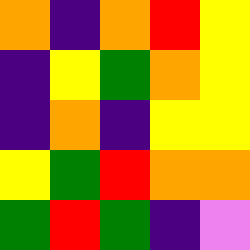[["orange", "indigo", "orange", "red", "yellow"], ["indigo", "yellow", "green", "orange", "yellow"], ["indigo", "orange", "indigo", "yellow", "yellow"], ["yellow", "green", "red", "orange", "orange"], ["green", "red", "green", "indigo", "violet"]]